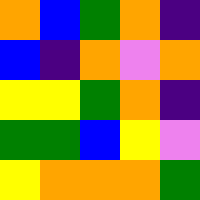[["orange", "blue", "green", "orange", "indigo"], ["blue", "indigo", "orange", "violet", "orange"], ["yellow", "yellow", "green", "orange", "indigo"], ["green", "green", "blue", "yellow", "violet"], ["yellow", "orange", "orange", "orange", "green"]]